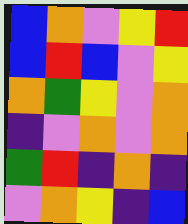[["blue", "orange", "violet", "yellow", "red"], ["blue", "red", "blue", "violet", "yellow"], ["orange", "green", "yellow", "violet", "orange"], ["indigo", "violet", "orange", "violet", "orange"], ["green", "red", "indigo", "orange", "indigo"], ["violet", "orange", "yellow", "indigo", "blue"]]